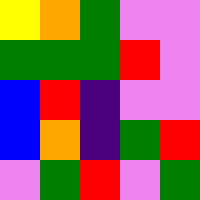[["yellow", "orange", "green", "violet", "violet"], ["green", "green", "green", "red", "violet"], ["blue", "red", "indigo", "violet", "violet"], ["blue", "orange", "indigo", "green", "red"], ["violet", "green", "red", "violet", "green"]]